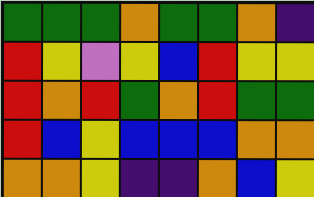[["green", "green", "green", "orange", "green", "green", "orange", "indigo"], ["red", "yellow", "violet", "yellow", "blue", "red", "yellow", "yellow"], ["red", "orange", "red", "green", "orange", "red", "green", "green"], ["red", "blue", "yellow", "blue", "blue", "blue", "orange", "orange"], ["orange", "orange", "yellow", "indigo", "indigo", "orange", "blue", "yellow"]]